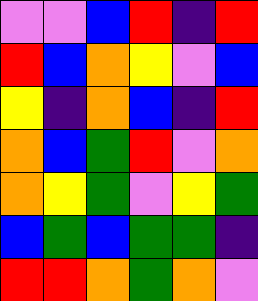[["violet", "violet", "blue", "red", "indigo", "red"], ["red", "blue", "orange", "yellow", "violet", "blue"], ["yellow", "indigo", "orange", "blue", "indigo", "red"], ["orange", "blue", "green", "red", "violet", "orange"], ["orange", "yellow", "green", "violet", "yellow", "green"], ["blue", "green", "blue", "green", "green", "indigo"], ["red", "red", "orange", "green", "orange", "violet"]]